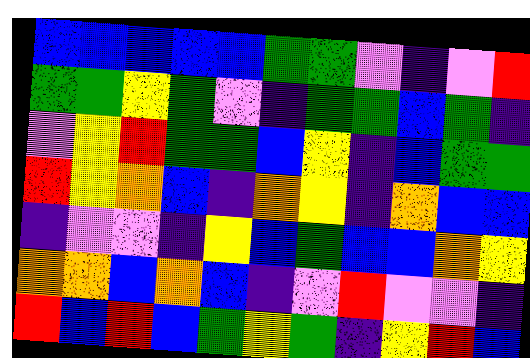[["blue", "blue", "blue", "blue", "blue", "green", "green", "violet", "indigo", "violet", "red"], ["green", "green", "yellow", "green", "violet", "indigo", "green", "green", "blue", "green", "indigo"], ["violet", "yellow", "red", "green", "green", "blue", "yellow", "indigo", "blue", "green", "green"], ["red", "yellow", "orange", "blue", "indigo", "orange", "yellow", "indigo", "orange", "blue", "blue"], ["indigo", "violet", "violet", "indigo", "yellow", "blue", "green", "blue", "blue", "orange", "yellow"], ["orange", "orange", "blue", "orange", "blue", "indigo", "violet", "red", "violet", "violet", "indigo"], ["red", "blue", "red", "blue", "green", "yellow", "green", "indigo", "yellow", "red", "blue"]]